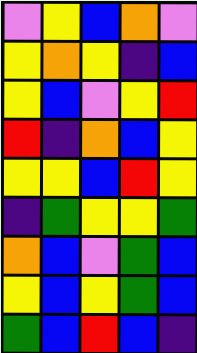[["violet", "yellow", "blue", "orange", "violet"], ["yellow", "orange", "yellow", "indigo", "blue"], ["yellow", "blue", "violet", "yellow", "red"], ["red", "indigo", "orange", "blue", "yellow"], ["yellow", "yellow", "blue", "red", "yellow"], ["indigo", "green", "yellow", "yellow", "green"], ["orange", "blue", "violet", "green", "blue"], ["yellow", "blue", "yellow", "green", "blue"], ["green", "blue", "red", "blue", "indigo"]]